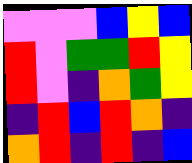[["violet", "violet", "violet", "blue", "yellow", "blue"], ["red", "violet", "green", "green", "red", "yellow"], ["red", "violet", "indigo", "orange", "green", "yellow"], ["indigo", "red", "blue", "red", "orange", "indigo"], ["orange", "red", "indigo", "red", "indigo", "blue"]]